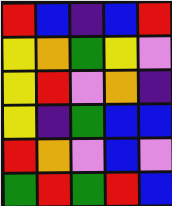[["red", "blue", "indigo", "blue", "red"], ["yellow", "orange", "green", "yellow", "violet"], ["yellow", "red", "violet", "orange", "indigo"], ["yellow", "indigo", "green", "blue", "blue"], ["red", "orange", "violet", "blue", "violet"], ["green", "red", "green", "red", "blue"]]